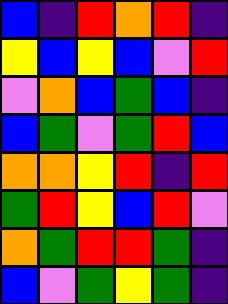[["blue", "indigo", "red", "orange", "red", "indigo"], ["yellow", "blue", "yellow", "blue", "violet", "red"], ["violet", "orange", "blue", "green", "blue", "indigo"], ["blue", "green", "violet", "green", "red", "blue"], ["orange", "orange", "yellow", "red", "indigo", "red"], ["green", "red", "yellow", "blue", "red", "violet"], ["orange", "green", "red", "red", "green", "indigo"], ["blue", "violet", "green", "yellow", "green", "indigo"]]